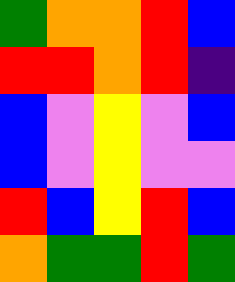[["green", "orange", "orange", "red", "blue"], ["red", "red", "orange", "red", "indigo"], ["blue", "violet", "yellow", "violet", "blue"], ["blue", "violet", "yellow", "violet", "violet"], ["red", "blue", "yellow", "red", "blue"], ["orange", "green", "green", "red", "green"]]